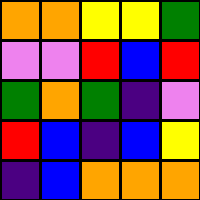[["orange", "orange", "yellow", "yellow", "green"], ["violet", "violet", "red", "blue", "red"], ["green", "orange", "green", "indigo", "violet"], ["red", "blue", "indigo", "blue", "yellow"], ["indigo", "blue", "orange", "orange", "orange"]]